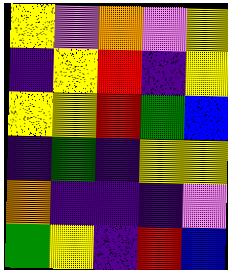[["yellow", "violet", "orange", "violet", "yellow"], ["indigo", "yellow", "red", "indigo", "yellow"], ["yellow", "yellow", "red", "green", "blue"], ["indigo", "green", "indigo", "yellow", "yellow"], ["orange", "indigo", "indigo", "indigo", "violet"], ["green", "yellow", "indigo", "red", "blue"]]